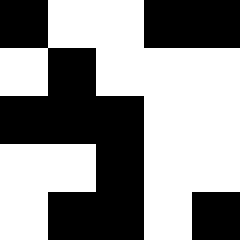[["black", "white", "white", "black", "black"], ["white", "black", "white", "white", "white"], ["black", "black", "black", "white", "white"], ["white", "white", "black", "white", "white"], ["white", "black", "black", "white", "black"]]